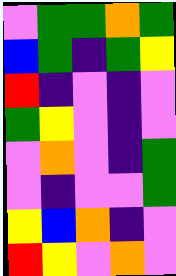[["violet", "green", "green", "orange", "green"], ["blue", "green", "indigo", "green", "yellow"], ["red", "indigo", "violet", "indigo", "violet"], ["green", "yellow", "violet", "indigo", "violet"], ["violet", "orange", "violet", "indigo", "green"], ["violet", "indigo", "violet", "violet", "green"], ["yellow", "blue", "orange", "indigo", "violet"], ["red", "yellow", "violet", "orange", "violet"]]